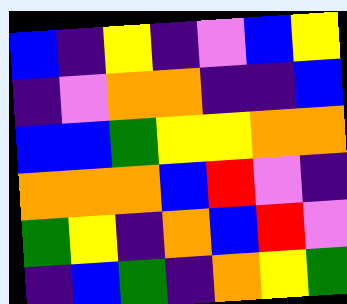[["blue", "indigo", "yellow", "indigo", "violet", "blue", "yellow"], ["indigo", "violet", "orange", "orange", "indigo", "indigo", "blue"], ["blue", "blue", "green", "yellow", "yellow", "orange", "orange"], ["orange", "orange", "orange", "blue", "red", "violet", "indigo"], ["green", "yellow", "indigo", "orange", "blue", "red", "violet"], ["indigo", "blue", "green", "indigo", "orange", "yellow", "green"]]